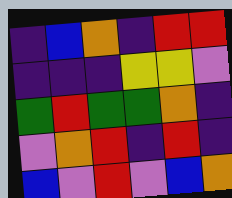[["indigo", "blue", "orange", "indigo", "red", "red"], ["indigo", "indigo", "indigo", "yellow", "yellow", "violet"], ["green", "red", "green", "green", "orange", "indigo"], ["violet", "orange", "red", "indigo", "red", "indigo"], ["blue", "violet", "red", "violet", "blue", "orange"]]